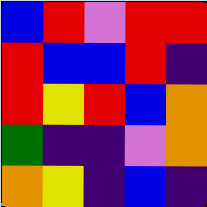[["blue", "red", "violet", "red", "red"], ["red", "blue", "blue", "red", "indigo"], ["red", "yellow", "red", "blue", "orange"], ["green", "indigo", "indigo", "violet", "orange"], ["orange", "yellow", "indigo", "blue", "indigo"]]